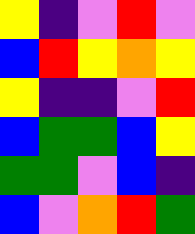[["yellow", "indigo", "violet", "red", "violet"], ["blue", "red", "yellow", "orange", "yellow"], ["yellow", "indigo", "indigo", "violet", "red"], ["blue", "green", "green", "blue", "yellow"], ["green", "green", "violet", "blue", "indigo"], ["blue", "violet", "orange", "red", "green"]]